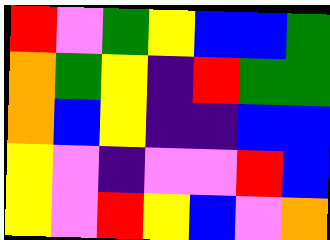[["red", "violet", "green", "yellow", "blue", "blue", "green"], ["orange", "green", "yellow", "indigo", "red", "green", "green"], ["orange", "blue", "yellow", "indigo", "indigo", "blue", "blue"], ["yellow", "violet", "indigo", "violet", "violet", "red", "blue"], ["yellow", "violet", "red", "yellow", "blue", "violet", "orange"]]